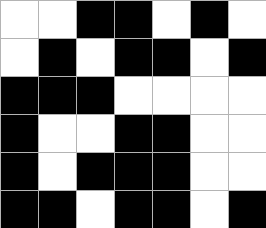[["white", "white", "black", "black", "white", "black", "white"], ["white", "black", "white", "black", "black", "white", "black"], ["black", "black", "black", "white", "white", "white", "white"], ["black", "white", "white", "black", "black", "white", "white"], ["black", "white", "black", "black", "black", "white", "white"], ["black", "black", "white", "black", "black", "white", "black"]]